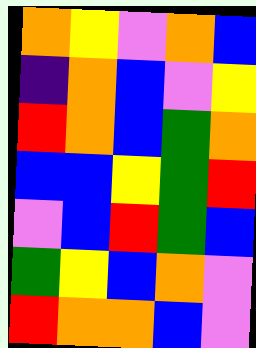[["orange", "yellow", "violet", "orange", "blue"], ["indigo", "orange", "blue", "violet", "yellow"], ["red", "orange", "blue", "green", "orange"], ["blue", "blue", "yellow", "green", "red"], ["violet", "blue", "red", "green", "blue"], ["green", "yellow", "blue", "orange", "violet"], ["red", "orange", "orange", "blue", "violet"]]